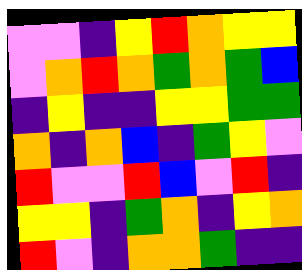[["violet", "violet", "indigo", "yellow", "red", "orange", "yellow", "yellow"], ["violet", "orange", "red", "orange", "green", "orange", "green", "blue"], ["indigo", "yellow", "indigo", "indigo", "yellow", "yellow", "green", "green"], ["orange", "indigo", "orange", "blue", "indigo", "green", "yellow", "violet"], ["red", "violet", "violet", "red", "blue", "violet", "red", "indigo"], ["yellow", "yellow", "indigo", "green", "orange", "indigo", "yellow", "orange"], ["red", "violet", "indigo", "orange", "orange", "green", "indigo", "indigo"]]